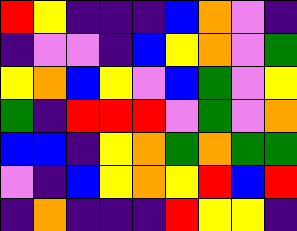[["red", "yellow", "indigo", "indigo", "indigo", "blue", "orange", "violet", "indigo"], ["indigo", "violet", "violet", "indigo", "blue", "yellow", "orange", "violet", "green"], ["yellow", "orange", "blue", "yellow", "violet", "blue", "green", "violet", "yellow"], ["green", "indigo", "red", "red", "red", "violet", "green", "violet", "orange"], ["blue", "blue", "indigo", "yellow", "orange", "green", "orange", "green", "green"], ["violet", "indigo", "blue", "yellow", "orange", "yellow", "red", "blue", "red"], ["indigo", "orange", "indigo", "indigo", "indigo", "red", "yellow", "yellow", "indigo"]]